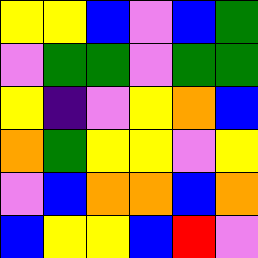[["yellow", "yellow", "blue", "violet", "blue", "green"], ["violet", "green", "green", "violet", "green", "green"], ["yellow", "indigo", "violet", "yellow", "orange", "blue"], ["orange", "green", "yellow", "yellow", "violet", "yellow"], ["violet", "blue", "orange", "orange", "blue", "orange"], ["blue", "yellow", "yellow", "blue", "red", "violet"]]